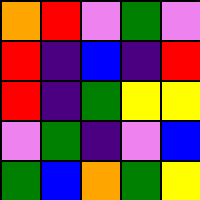[["orange", "red", "violet", "green", "violet"], ["red", "indigo", "blue", "indigo", "red"], ["red", "indigo", "green", "yellow", "yellow"], ["violet", "green", "indigo", "violet", "blue"], ["green", "blue", "orange", "green", "yellow"]]